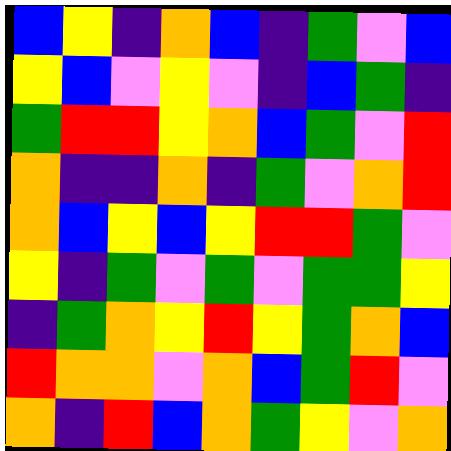[["blue", "yellow", "indigo", "orange", "blue", "indigo", "green", "violet", "blue"], ["yellow", "blue", "violet", "yellow", "violet", "indigo", "blue", "green", "indigo"], ["green", "red", "red", "yellow", "orange", "blue", "green", "violet", "red"], ["orange", "indigo", "indigo", "orange", "indigo", "green", "violet", "orange", "red"], ["orange", "blue", "yellow", "blue", "yellow", "red", "red", "green", "violet"], ["yellow", "indigo", "green", "violet", "green", "violet", "green", "green", "yellow"], ["indigo", "green", "orange", "yellow", "red", "yellow", "green", "orange", "blue"], ["red", "orange", "orange", "violet", "orange", "blue", "green", "red", "violet"], ["orange", "indigo", "red", "blue", "orange", "green", "yellow", "violet", "orange"]]